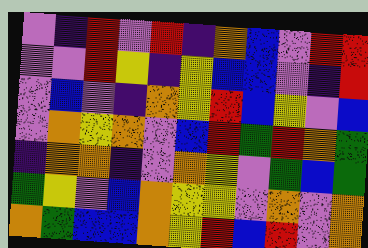[["violet", "indigo", "red", "violet", "red", "indigo", "orange", "blue", "violet", "red", "red"], ["violet", "violet", "red", "yellow", "indigo", "yellow", "blue", "blue", "violet", "indigo", "red"], ["violet", "blue", "violet", "indigo", "orange", "yellow", "red", "blue", "yellow", "violet", "blue"], ["violet", "orange", "yellow", "orange", "violet", "blue", "red", "green", "red", "orange", "green"], ["indigo", "orange", "orange", "indigo", "violet", "orange", "yellow", "violet", "green", "blue", "green"], ["green", "yellow", "violet", "blue", "orange", "yellow", "yellow", "violet", "orange", "violet", "orange"], ["orange", "green", "blue", "blue", "orange", "yellow", "red", "blue", "red", "violet", "orange"]]